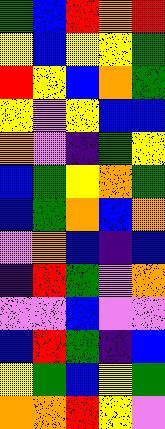[["green", "blue", "red", "orange", "red"], ["yellow", "blue", "yellow", "yellow", "green"], ["red", "yellow", "blue", "orange", "green"], ["yellow", "violet", "yellow", "blue", "blue"], ["orange", "violet", "indigo", "green", "yellow"], ["blue", "green", "yellow", "orange", "green"], ["blue", "green", "orange", "blue", "orange"], ["violet", "orange", "blue", "indigo", "blue"], ["indigo", "red", "green", "violet", "orange"], ["violet", "violet", "blue", "violet", "violet"], ["blue", "red", "green", "indigo", "blue"], ["yellow", "green", "blue", "yellow", "green"], ["orange", "orange", "red", "yellow", "violet"]]